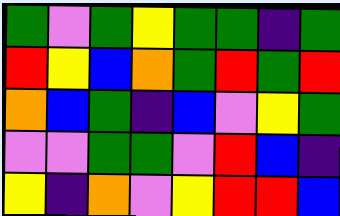[["green", "violet", "green", "yellow", "green", "green", "indigo", "green"], ["red", "yellow", "blue", "orange", "green", "red", "green", "red"], ["orange", "blue", "green", "indigo", "blue", "violet", "yellow", "green"], ["violet", "violet", "green", "green", "violet", "red", "blue", "indigo"], ["yellow", "indigo", "orange", "violet", "yellow", "red", "red", "blue"]]